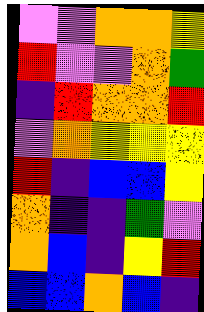[["violet", "violet", "orange", "orange", "yellow"], ["red", "violet", "violet", "orange", "green"], ["indigo", "red", "orange", "orange", "red"], ["violet", "orange", "yellow", "yellow", "yellow"], ["red", "indigo", "blue", "blue", "yellow"], ["orange", "indigo", "indigo", "green", "violet"], ["orange", "blue", "indigo", "yellow", "red"], ["blue", "blue", "orange", "blue", "indigo"]]